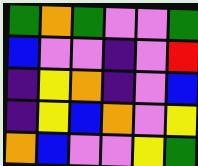[["green", "orange", "green", "violet", "violet", "green"], ["blue", "violet", "violet", "indigo", "violet", "red"], ["indigo", "yellow", "orange", "indigo", "violet", "blue"], ["indigo", "yellow", "blue", "orange", "violet", "yellow"], ["orange", "blue", "violet", "violet", "yellow", "green"]]